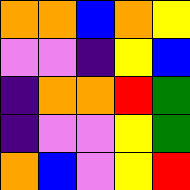[["orange", "orange", "blue", "orange", "yellow"], ["violet", "violet", "indigo", "yellow", "blue"], ["indigo", "orange", "orange", "red", "green"], ["indigo", "violet", "violet", "yellow", "green"], ["orange", "blue", "violet", "yellow", "red"]]